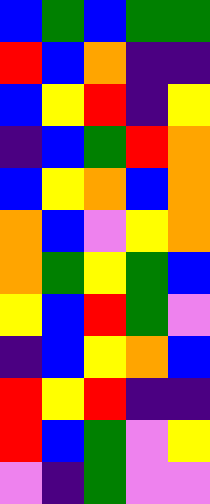[["blue", "green", "blue", "green", "green"], ["red", "blue", "orange", "indigo", "indigo"], ["blue", "yellow", "red", "indigo", "yellow"], ["indigo", "blue", "green", "red", "orange"], ["blue", "yellow", "orange", "blue", "orange"], ["orange", "blue", "violet", "yellow", "orange"], ["orange", "green", "yellow", "green", "blue"], ["yellow", "blue", "red", "green", "violet"], ["indigo", "blue", "yellow", "orange", "blue"], ["red", "yellow", "red", "indigo", "indigo"], ["red", "blue", "green", "violet", "yellow"], ["violet", "indigo", "green", "violet", "violet"]]